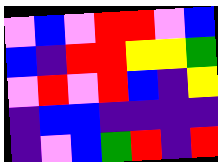[["violet", "blue", "violet", "red", "red", "violet", "blue"], ["blue", "indigo", "red", "red", "yellow", "yellow", "green"], ["violet", "red", "violet", "red", "blue", "indigo", "yellow"], ["indigo", "blue", "blue", "indigo", "indigo", "indigo", "indigo"], ["indigo", "violet", "blue", "green", "red", "indigo", "red"]]